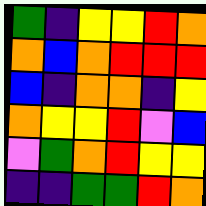[["green", "indigo", "yellow", "yellow", "red", "orange"], ["orange", "blue", "orange", "red", "red", "red"], ["blue", "indigo", "orange", "orange", "indigo", "yellow"], ["orange", "yellow", "yellow", "red", "violet", "blue"], ["violet", "green", "orange", "red", "yellow", "yellow"], ["indigo", "indigo", "green", "green", "red", "orange"]]